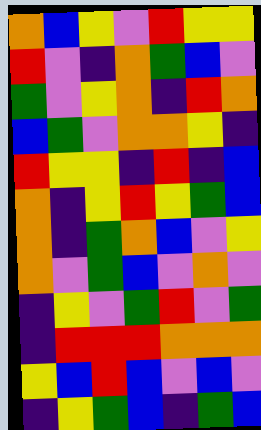[["orange", "blue", "yellow", "violet", "red", "yellow", "yellow"], ["red", "violet", "indigo", "orange", "green", "blue", "violet"], ["green", "violet", "yellow", "orange", "indigo", "red", "orange"], ["blue", "green", "violet", "orange", "orange", "yellow", "indigo"], ["red", "yellow", "yellow", "indigo", "red", "indigo", "blue"], ["orange", "indigo", "yellow", "red", "yellow", "green", "blue"], ["orange", "indigo", "green", "orange", "blue", "violet", "yellow"], ["orange", "violet", "green", "blue", "violet", "orange", "violet"], ["indigo", "yellow", "violet", "green", "red", "violet", "green"], ["indigo", "red", "red", "red", "orange", "orange", "orange"], ["yellow", "blue", "red", "blue", "violet", "blue", "violet"], ["indigo", "yellow", "green", "blue", "indigo", "green", "blue"]]